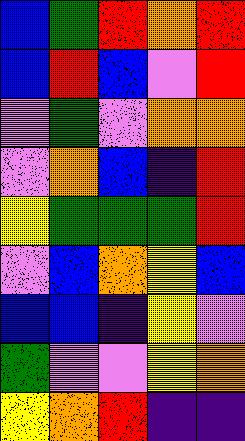[["blue", "green", "red", "orange", "red"], ["blue", "red", "blue", "violet", "red"], ["violet", "green", "violet", "orange", "orange"], ["violet", "orange", "blue", "indigo", "red"], ["yellow", "green", "green", "green", "red"], ["violet", "blue", "orange", "yellow", "blue"], ["blue", "blue", "indigo", "yellow", "violet"], ["green", "violet", "violet", "yellow", "orange"], ["yellow", "orange", "red", "indigo", "indigo"]]